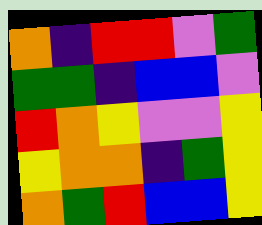[["orange", "indigo", "red", "red", "violet", "green"], ["green", "green", "indigo", "blue", "blue", "violet"], ["red", "orange", "yellow", "violet", "violet", "yellow"], ["yellow", "orange", "orange", "indigo", "green", "yellow"], ["orange", "green", "red", "blue", "blue", "yellow"]]